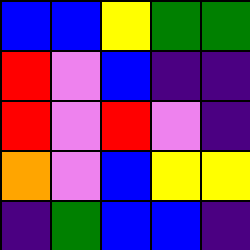[["blue", "blue", "yellow", "green", "green"], ["red", "violet", "blue", "indigo", "indigo"], ["red", "violet", "red", "violet", "indigo"], ["orange", "violet", "blue", "yellow", "yellow"], ["indigo", "green", "blue", "blue", "indigo"]]